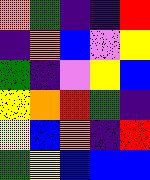[["orange", "green", "indigo", "indigo", "red"], ["indigo", "orange", "blue", "violet", "yellow"], ["green", "indigo", "violet", "yellow", "blue"], ["yellow", "orange", "red", "green", "indigo"], ["yellow", "blue", "orange", "indigo", "red"], ["green", "yellow", "blue", "blue", "blue"]]